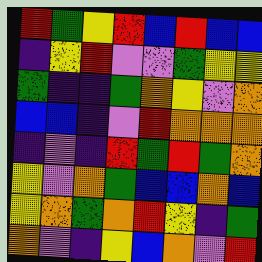[["red", "green", "yellow", "red", "blue", "red", "blue", "blue"], ["indigo", "yellow", "red", "violet", "violet", "green", "yellow", "yellow"], ["green", "indigo", "indigo", "green", "orange", "yellow", "violet", "orange"], ["blue", "blue", "indigo", "violet", "red", "orange", "orange", "orange"], ["indigo", "violet", "indigo", "red", "green", "red", "green", "orange"], ["yellow", "violet", "orange", "green", "blue", "blue", "orange", "blue"], ["yellow", "orange", "green", "orange", "red", "yellow", "indigo", "green"], ["orange", "violet", "indigo", "yellow", "blue", "orange", "violet", "red"]]